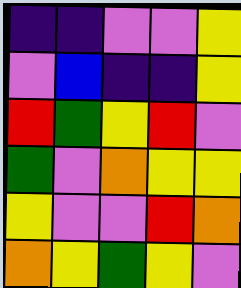[["indigo", "indigo", "violet", "violet", "yellow"], ["violet", "blue", "indigo", "indigo", "yellow"], ["red", "green", "yellow", "red", "violet"], ["green", "violet", "orange", "yellow", "yellow"], ["yellow", "violet", "violet", "red", "orange"], ["orange", "yellow", "green", "yellow", "violet"]]